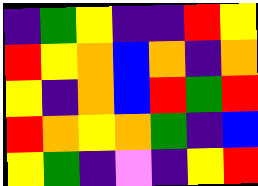[["indigo", "green", "yellow", "indigo", "indigo", "red", "yellow"], ["red", "yellow", "orange", "blue", "orange", "indigo", "orange"], ["yellow", "indigo", "orange", "blue", "red", "green", "red"], ["red", "orange", "yellow", "orange", "green", "indigo", "blue"], ["yellow", "green", "indigo", "violet", "indigo", "yellow", "red"]]